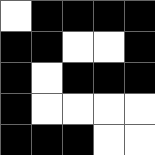[["white", "black", "black", "black", "black"], ["black", "black", "white", "white", "black"], ["black", "white", "black", "black", "black"], ["black", "white", "white", "white", "white"], ["black", "black", "black", "white", "white"]]